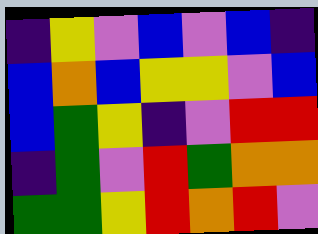[["indigo", "yellow", "violet", "blue", "violet", "blue", "indigo"], ["blue", "orange", "blue", "yellow", "yellow", "violet", "blue"], ["blue", "green", "yellow", "indigo", "violet", "red", "red"], ["indigo", "green", "violet", "red", "green", "orange", "orange"], ["green", "green", "yellow", "red", "orange", "red", "violet"]]